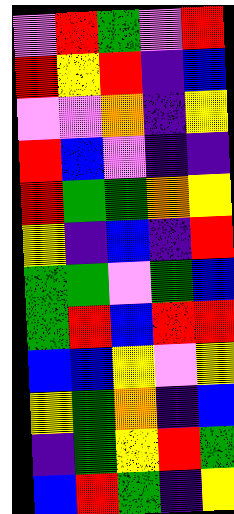[["violet", "red", "green", "violet", "red"], ["red", "yellow", "red", "indigo", "blue"], ["violet", "violet", "orange", "indigo", "yellow"], ["red", "blue", "violet", "indigo", "indigo"], ["red", "green", "green", "orange", "yellow"], ["yellow", "indigo", "blue", "indigo", "red"], ["green", "green", "violet", "green", "blue"], ["green", "red", "blue", "red", "red"], ["blue", "blue", "yellow", "violet", "yellow"], ["yellow", "green", "orange", "indigo", "blue"], ["indigo", "green", "yellow", "red", "green"], ["blue", "red", "green", "indigo", "yellow"]]